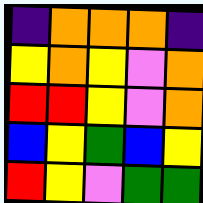[["indigo", "orange", "orange", "orange", "indigo"], ["yellow", "orange", "yellow", "violet", "orange"], ["red", "red", "yellow", "violet", "orange"], ["blue", "yellow", "green", "blue", "yellow"], ["red", "yellow", "violet", "green", "green"]]